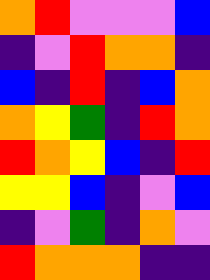[["orange", "red", "violet", "violet", "violet", "blue"], ["indigo", "violet", "red", "orange", "orange", "indigo"], ["blue", "indigo", "red", "indigo", "blue", "orange"], ["orange", "yellow", "green", "indigo", "red", "orange"], ["red", "orange", "yellow", "blue", "indigo", "red"], ["yellow", "yellow", "blue", "indigo", "violet", "blue"], ["indigo", "violet", "green", "indigo", "orange", "violet"], ["red", "orange", "orange", "orange", "indigo", "indigo"]]